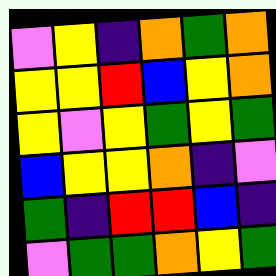[["violet", "yellow", "indigo", "orange", "green", "orange"], ["yellow", "yellow", "red", "blue", "yellow", "orange"], ["yellow", "violet", "yellow", "green", "yellow", "green"], ["blue", "yellow", "yellow", "orange", "indigo", "violet"], ["green", "indigo", "red", "red", "blue", "indigo"], ["violet", "green", "green", "orange", "yellow", "green"]]